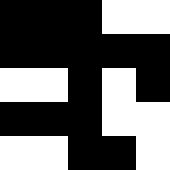[["black", "black", "black", "white", "white"], ["black", "black", "black", "black", "black"], ["white", "white", "black", "white", "black"], ["black", "black", "black", "white", "white"], ["white", "white", "black", "black", "white"]]